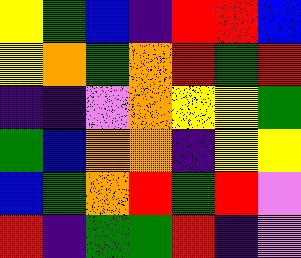[["yellow", "green", "blue", "indigo", "red", "red", "blue"], ["yellow", "orange", "green", "orange", "red", "green", "red"], ["indigo", "indigo", "violet", "orange", "yellow", "yellow", "green"], ["green", "blue", "orange", "orange", "indigo", "yellow", "yellow"], ["blue", "green", "orange", "red", "green", "red", "violet"], ["red", "indigo", "green", "green", "red", "indigo", "violet"]]